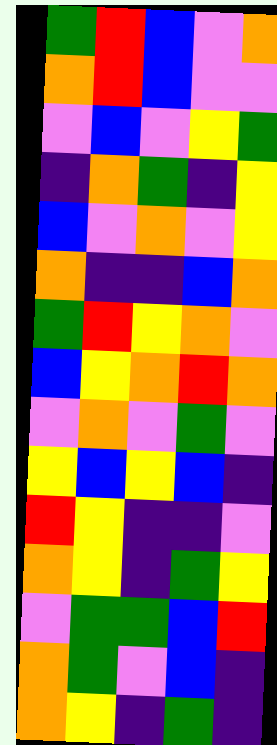[["green", "red", "blue", "violet", "orange"], ["orange", "red", "blue", "violet", "violet"], ["violet", "blue", "violet", "yellow", "green"], ["indigo", "orange", "green", "indigo", "yellow"], ["blue", "violet", "orange", "violet", "yellow"], ["orange", "indigo", "indigo", "blue", "orange"], ["green", "red", "yellow", "orange", "violet"], ["blue", "yellow", "orange", "red", "orange"], ["violet", "orange", "violet", "green", "violet"], ["yellow", "blue", "yellow", "blue", "indigo"], ["red", "yellow", "indigo", "indigo", "violet"], ["orange", "yellow", "indigo", "green", "yellow"], ["violet", "green", "green", "blue", "red"], ["orange", "green", "violet", "blue", "indigo"], ["orange", "yellow", "indigo", "green", "indigo"]]